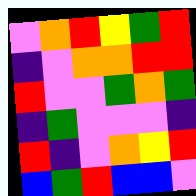[["violet", "orange", "red", "yellow", "green", "red"], ["indigo", "violet", "orange", "orange", "red", "red"], ["red", "violet", "violet", "green", "orange", "green"], ["indigo", "green", "violet", "violet", "violet", "indigo"], ["red", "indigo", "violet", "orange", "yellow", "red"], ["blue", "green", "red", "blue", "blue", "violet"]]